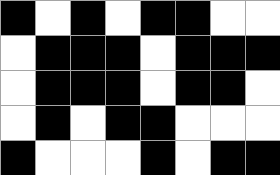[["black", "white", "black", "white", "black", "black", "white", "white"], ["white", "black", "black", "black", "white", "black", "black", "black"], ["white", "black", "black", "black", "white", "black", "black", "white"], ["white", "black", "white", "black", "black", "white", "white", "white"], ["black", "white", "white", "white", "black", "white", "black", "black"]]